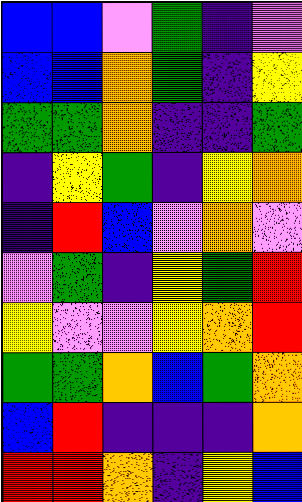[["blue", "blue", "violet", "green", "indigo", "violet"], ["blue", "blue", "orange", "green", "indigo", "yellow"], ["green", "green", "orange", "indigo", "indigo", "green"], ["indigo", "yellow", "green", "indigo", "yellow", "orange"], ["indigo", "red", "blue", "violet", "orange", "violet"], ["violet", "green", "indigo", "yellow", "green", "red"], ["yellow", "violet", "violet", "yellow", "orange", "red"], ["green", "green", "orange", "blue", "green", "orange"], ["blue", "red", "indigo", "indigo", "indigo", "orange"], ["red", "red", "orange", "indigo", "yellow", "blue"]]